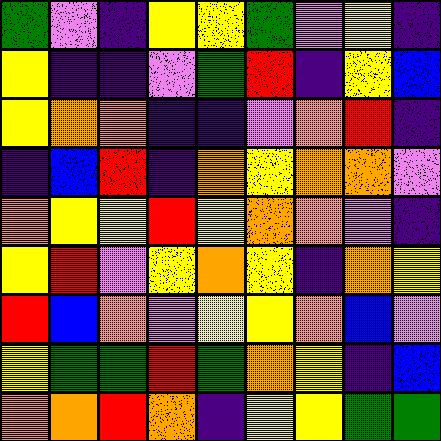[["green", "violet", "indigo", "yellow", "yellow", "green", "violet", "yellow", "indigo"], ["yellow", "indigo", "indigo", "violet", "green", "red", "indigo", "yellow", "blue"], ["yellow", "orange", "orange", "indigo", "indigo", "violet", "orange", "red", "indigo"], ["indigo", "blue", "red", "indigo", "orange", "yellow", "orange", "orange", "violet"], ["orange", "yellow", "yellow", "red", "yellow", "orange", "orange", "violet", "indigo"], ["yellow", "red", "violet", "yellow", "orange", "yellow", "indigo", "orange", "yellow"], ["red", "blue", "orange", "violet", "yellow", "yellow", "orange", "blue", "violet"], ["yellow", "green", "green", "red", "green", "orange", "yellow", "indigo", "blue"], ["orange", "orange", "red", "orange", "indigo", "yellow", "yellow", "green", "green"]]